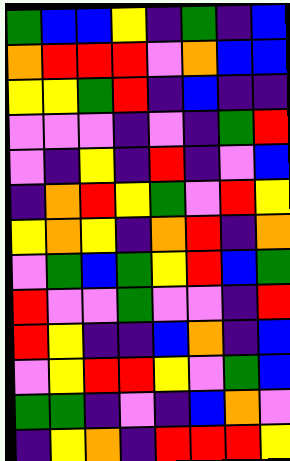[["green", "blue", "blue", "yellow", "indigo", "green", "indigo", "blue"], ["orange", "red", "red", "red", "violet", "orange", "blue", "blue"], ["yellow", "yellow", "green", "red", "indigo", "blue", "indigo", "indigo"], ["violet", "violet", "violet", "indigo", "violet", "indigo", "green", "red"], ["violet", "indigo", "yellow", "indigo", "red", "indigo", "violet", "blue"], ["indigo", "orange", "red", "yellow", "green", "violet", "red", "yellow"], ["yellow", "orange", "yellow", "indigo", "orange", "red", "indigo", "orange"], ["violet", "green", "blue", "green", "yellow", "red", "blue", "green"], ["red", "violet", "violet", "green", "violet", "violet", "indigo", "red"], ["red", "yellow", "indigo", "indigo", "blue", "orange", "indigo", "blue"], ["violet", "yellow", "red", "red", "yellow", "violet", "green", "blue"], ["green", "green", "indigo", "violet", "indigo", "blue", "orange", "violet"], ["indigo", "yellow", "orange", "indigo", "red", "red", "red", "yellow"]]